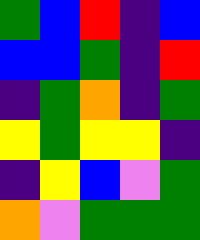[["green", "blue", "red", "indigo", "blue"], ["blue", "blue", "green", "indigo", "red"], ["indigo", "green", "orange", "indigo", "green"], ["yellow", "green", "yellow", "yellow", "indigo"], ["indigo", "yellow", "blue", "violet", "green"], ["orange", "violet", "green", "green", "green"]]